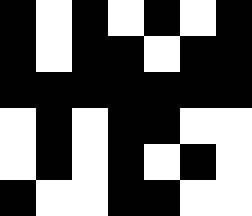[["black", "white", "black", "white", "black", "white", "black"], ["black", "white", "black", "black", "white", "black", "black"], ["black", "black", "black", "black", "black", "black", "black"], ["white", "black", "white", "black", "black", "white", "white"], ["white", "black", "white", "black", "white", "black", "white"], ["black", "white", "white", "black", "black", "white", "white"]]